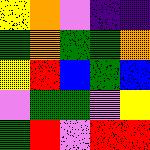[["yellow", "orange", "violet", "indigo", "indigo"], ["green", "orange", "green", "green", "orange"], ["yellow", "red", "blue", "green", "blue"], ["violet", "green", "green", "violet", "yellow"], ["green", "red", "violet", "red", "red"]]